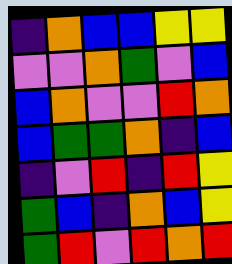[["indigo", "orange", "blue", "blue", "yellow", "yellow"], ["violet", "violet", "orange", "green", "violet", "blue"], ["blue", "orange", "violet", "violet", "red", "orange"], ["blue", "green", "green", "orange", "indigo", "blue"], ["indigo", "violet", "red", "indigo", "red", "yellow"], ["green", "blue", "indigo", "orange", "blue", "yellow"], ["green", "red", "violet", "red", "orange", "red"]]